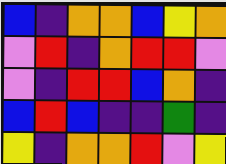[["blue", "indigo", "orange", "orange", "blue", "yellow", "orange"], ["violet", "red", "indigo", "orange", "red", "red", "violet"], ["violet", "indigo", "red", "red", "blue", "orange", "indigo"], ["blue", "red", "blue", "indigo", "indigo", "green", "indigo"], ["yellow", "indigo", "orange", "orange", "red", "violet", "yellow"]]